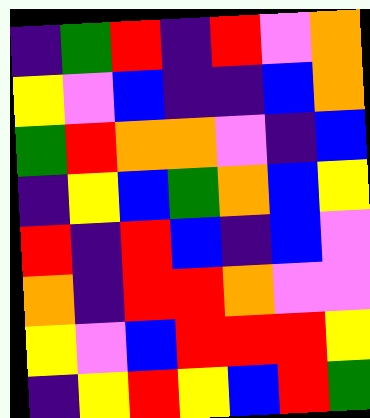[["indigo", "green", "red", "indigo", "red", "violet", "orange"], ["yellow", "violet", "blue", "indigo", "indigo", "blue", "orange"], ["green", "red", "orange", "orange", "violet", "indigo", "blue"], ["indigo", "yellow", "blue", "green", "orange", "blue", "yellow"], ["red", "indigo", "red", "blue", "indigo", "blue", "violet"], ["orange", "indigo", "red", "red", "orange", "violet", "violet"], ["yellow", "violet", "blue", "red", "red", "red", "yellow"], ["indigo", "yellow", "red", "yellow", "blue", "red", "green"]]